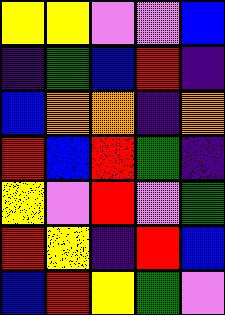[["yellow", "yellow", "violet", "violet", "blue"], ["indigo", "green", "blue", "red", "indigo"], ["blue", "orange", "orange", "indigo", "orange"], ["red", "blue", "red", "green", "indigo"], ["yellow", "violet", "red", "violet", "green"], ["red", "yellow", "indigo", "red", "blue"], ["blue", "red", "yellow", "green", "violet"]]